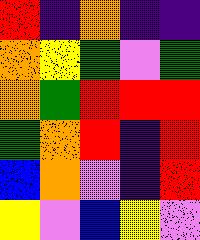[["red", "indigo", "orange", "indigo", "indigo"], ["orange", "yellow", "green", "violet", "green"], ["orange", "green", "red", "red", "red"], ["green", "orange", "red", "indigo", "red"], ["blue", "orange", "violet", "indigo", "red"], ["yellow", "violet", "blue", "yellow", "violet"]]